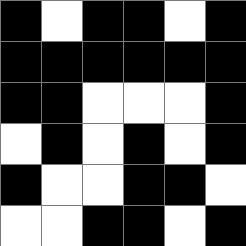[["black", "white", "black", "black", "white", "black"], ["black", "black", "black", "black", "black", "black"], ["black", "black", "white", "white", "white", "black"], ["white", "black", "white", "black", "white", "black"], ["black", "white", "white", "black", "black", "white"], ["white", "white", "black", "black", "white", "black"]]